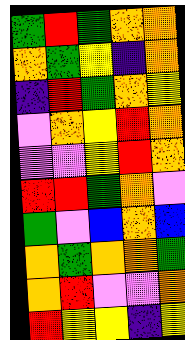[["green", "red", "green", "orange", "orange"], ["orange", "green", "yellow", "indigo", "orange"], ["indigo", "red", "green", "orange", "yellow"], ["violet", "orange", "yellow", "red", "orange"], ["violet", "violet", "yellow", "red", "orange"], ["red", "red", "green", "orange", "violet"], ["green", "violet", "blue", "orange", "blue"], ["orange", "green", "orange", "orange", "green"], ["orange", "red", "violet", "violet", "orange"], ["red", "yellow", "yellow", "indigo", "yellow"]]